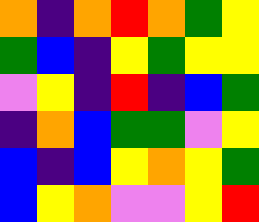[["orange", "indigo", "orange", "red", "orange", "green", "yellow"], ["green", "blue", "indigo", "yellow", "green", "yellow", "yellow"], ["violet", "yellow", "indigo", "red", "indigo", "blue", "green"], ["indigo", "orange", "blue", "green", "green", "violet", "yellow"], ["blue", "indigo", "blue", "yellow", "orange", "yellow", "green"], ["blue", "yellow", "orange", "violet", "violet", "yellow", "red"]]